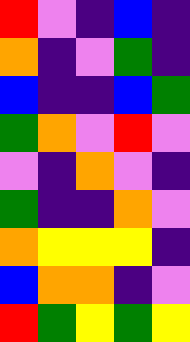[["red", "violet", "indigo", "blue", "indigo"], ["orange", "indigo", "violet", "green", "indigo"], ["blue", "indigo", "indigo", "blue", "green"], ["green", "orange", "violet", "red", "violet"], ["violet", "indigo", "orange", "violet", "indigo"], ["green", "indigo", "indigo", "orange", "violet"], ["orange", "yellow", "yellow", "yellow", "indigo"], ["blue", "orange", "orange", "indigo", "violet"], ["red", "green", "yellow", "green", "yellow"]]